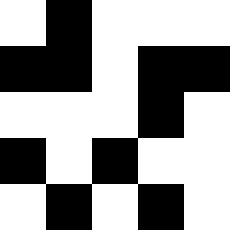[["white", "black", "white", "white", "white"], ["black", "black", "white", "black", "black"], ["white", "white", "white", "black", "white"], ["black", "white", "black", "white", "white"], ["white", "black", "white", "black", "white"]]